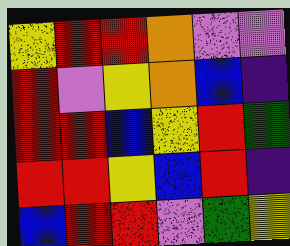[["yellow", "red", "red", "orange", "violet", "violet"], ["red", "violet", "yellow", "orange", "blue", "indigo"], ["red", "red", "blue", "yellow", "red", "green"], ["red", "red", "yellow", "blue", "red", "indigo"], ["blue", "red", "red", "violet", "green", "yellow"]]